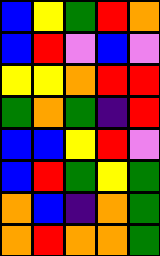[["blue", "yellow", "green", "red", "orange"], ["blue", "red", "violet", "blue", "violet"], ["yellow", "yellow", "orange", "red", "red"], ["green", "orange", "green", "indigo", "red"], ["blue", "blue", "yellow", "red", "violet"], ["blue", "red", "green", "yellow", "green"], ["orange", "blue", "indigo", "orange", "green"], ["orange", "red", "orange", "orange", "green"]]